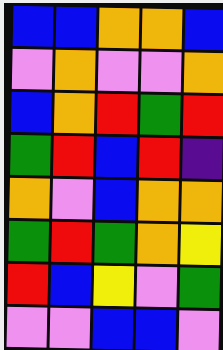[["blue", "blue", "orange", "orange", "blue"], ["violet", "orange", "violet", "violet", "orange"], ["blue", "orange", "red", "green", "red"], ["green", "red", "blue", "red", "indigo"], ["orange", "violet", "blue", "orange", "orange"], ["green", "red", "green", "orange", "yellow"], ["red", "blue", "yellow", "violet", "green"], ["violet", "violet", "blue", "blue", "violet"]]